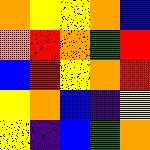[["orange", "yellow", "yellow", "orange", "blue"], ["orange", "red", "orange", "green", "red"], ["blue", "red", "yellow", "orange", "red"], ["yellow", "orange", "blue", "indigo", "yellow"], ["yellow", "indigo", "blue", "green", "orange"]]